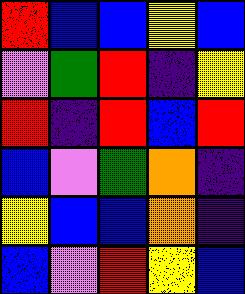[["red", "blue", "blue", "yellow", "blue"], ["violet", "green", "red", "indigo", "yellow"], ["red", "indigo", "red", "blue", "red"], ["blue", "violet", "green", "orange", "indigo"], ["yellow", "blue", "blue", "orange", "indigo"], ["blue", "violet", "red", "yellow", "blue"]]